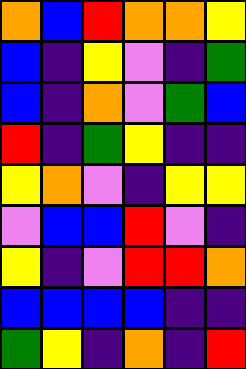[["orange", "blue", "red", "orange", "orange", "yellow"], ["blue", "indigo", "yellow", "violet", "indigo", "green"], ["blue", "indigo", "orange", "violet", "green", "blue"], ["red", "indigo", "green", "yellow", "indigo", "indigo"], ["yellow", "orange", "violet", "indigo", "yellow", "yellow"], ["violet", "blue", "blue", "red", "violet", "indigo"], ["yellow", "indigo", "violet", "red", "red", "orange"], ["blue", "blue", "blue", "blue", "indigo", "indigo"], ["green", "yellow", "indigo", "orange", "indigo", "red"]]